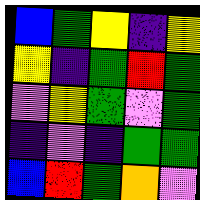[["blue", "green", "yellow", "indigo", "yellow"], ["yellow", "indigo", "green", "red", "green"], ["violet", "yellow", "green", "violet", "green"], ["indigo", "violet", "indigo", "green", "green"], ["blue", "red", "green", "orange", "violet"]]